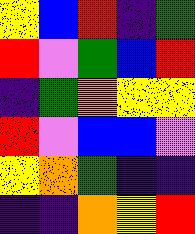[["yellow", "blue", "red", "indigo", "green"], ["red", "violet", "green", "blue", "red"], ["indigo", "green", "orange", "yellow", "yellow"], ["red", "violet", "blue", "blue", "violet"], ["yellow", "orange", "green", "indigo", "indigo"], ["indigo", "indigo", "orange", "yellow", "red"]]